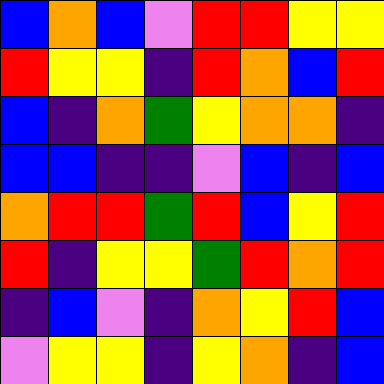[["blue", "orange", "blue", "violet", "red", "red", "yellow", "yellow"], ["red", "yellow", "yellow", "indigo", "red", "orange", "blue", "red"], ["blue", "indigo", "orange", "green", "yellow", "orange", "orange", "indigo"], ["blue", "blue", "indigo", "indigo", "violet", "blue", "indigo", "blue"], ["orange", "red", "red", "green", "red", "blue", "yellow", "red"], ["red", "indigo", "yellow", "yellow", "green", "red", "orange", "red"], ["indigo", "blue", "violet", "indigo", "orange", "yellow", "red", "blue"], ["violet", "yellow", "yellow", "indigo", "yellow", "orange", "indigo", "blue"]]